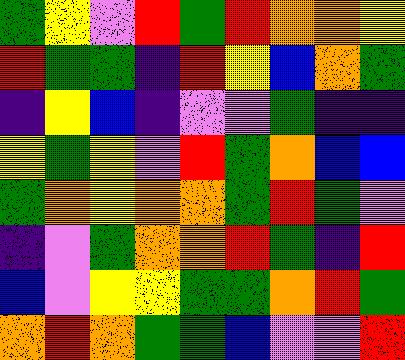[["green", "yellow", "violet", "red", "green", "red", "orange", "orange", "yellow"], ["red", "green", "green", "indigo", "red", "yellow", "blue", "orange", "green"], ["indigo", "yellow", "blue", "indigo", "violet", "violet", "green", "indigo", "indigo"], ["yellow", "green", "yellow", "violet", "red", "green", "orange", "blue", "blue"], ["green", "orange", "yellow", "orange", "orange", "green", "red", "green", "violet"], ["indigo", "violet", "green", "orange", "orange", "red", "green", "indigo", "red"], ["blue", "violet", "yellow", "yellow", "green", "green", "orange", "red", "green"], ["orange", "red", "orange", "green", "green", "blue", "violet", "violet", "red"]]